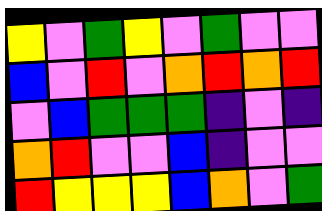[["yellow", "violet", "green", "yellow", "violet", "green", "violet", "violet"], ["blue", "violet", "red", "violet", "orange", "red", "orange", "red"], ["violet", "blue", "green", "green", "green", "indigo", "violet", "indigo"], ["orange", "red", "violet", "violet", "blue", "indigo", "violet", "violet"], ["red", "yellow", "yellow", "yellow", "blue", "orange", "violet", "green"]]